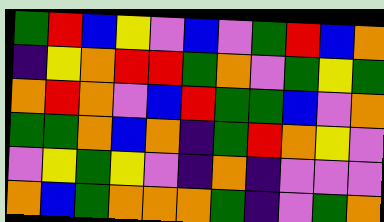[["green", "red", "blue", "yellow", "violet", "blue", "violet", "green", "red", "blue", "orange"], ["indigo", "yellow", "orange", "red", "red", "green", "orange", "violet", "green", "yellow", "green"], ["orange", "red", "orange", "violet", "blue", "red", "green", "green", "blue", "violet", "orange"], ["green", "green", "orange", "blue", "orange", "indigo", "green", "red", "orange", "yellow", "violet"], ["violet", "yellow", "green", "yellow", "violet", "indigo", "orange", "indigo", "violet", "violet", "violet"], ["orange", "blue", "green", "orange", "orange", "orange", "green", "indigo", "violet", "green", "orange"]]